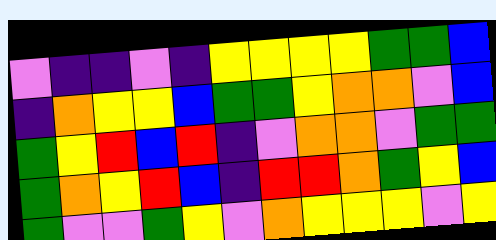[["violet", "indigo", "indigo", "violet", "indigo", "yellow", "yellow", "yellow", "yellow", "green", "green", "blue"], ["indigo", "orange", "yellow", "yellow", "blue", "green", "green", "yellow", "orange", "orange", "violet", "blue"], ["green", "yellow", "red", "blue", "red", "indigo", "violet", "orange", "orange", "violet", "green", "green"], ["green", "orange", "yellow", "red", "blue", "indigo", "red", "red", "orange", "green", "yellow", "blue"], ["green", "violet", "violet", "green", "yellow", "violet", "orange", "yellow", "yellow", "yellow", "violet", "yellow"]]